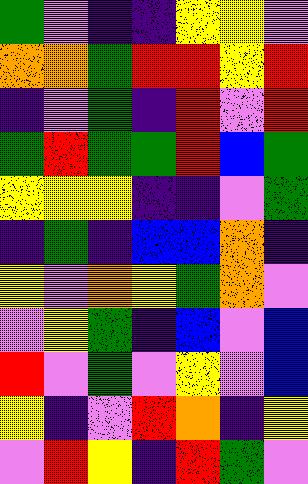[["green", "violet", "indigo", "indigo", "yellow", "yellow", "violet"], ["orange", "orange", "green", "red", "red", "yellow", "red"], ["indigo", "violet", "green", "indigo", "red", "violet", "red"], ["green", "red", "green", "green", "red", "blue", "green"], ["yellow", "yellow", "yellow", "indigo", "indigo", "violet", "green"], ["indigo", "green", "indigo", "blue", "blue", "orange", "indigo"], ["yellow", "violet", "orange", "yellow", "green", "orange", "violet"], ["violet", "yellow", "green", "indigo", "blue", "violet", "blue"], ["red", "violet", "green", "violet", "yellow", "violet", "blue"], ["yellow", "indigo", "violet", "red", "orange", "indigo", "yellow"], ["violet", "red", "yellow", "indigo", "red", "green", "violet"]]